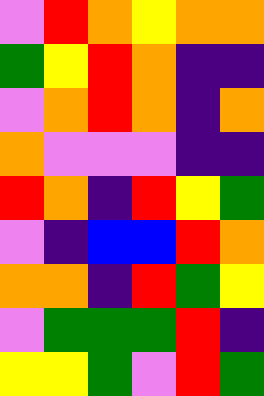[["violet", "red", "orange", "yellow", "orange", "orange"], ["green", "yellow", "red", "orange", "indigo", "indigo"], ["violet", "orange", "red", "orange", "indigo", "orange"], ["orange", "violet", "violet", "violet", "indigo", "indigo"], ["red", "orange", "indigo", "red", "yellow", "green"], ["violet", "indigo", "blue", "blue", "red", "orange"], ["orange", "orange", "indigo", "red", "green", "yellow"], ["violet", "green", "green", "green", "red", "indigo"], ["yellow", "yellow", "green", "violet", "red", "green"]]